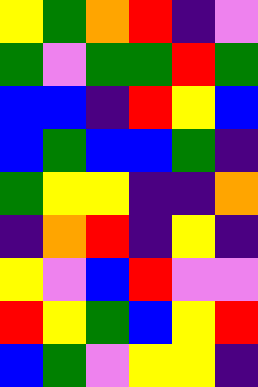[["yellow", "green", "orange", "red", "indigo", "violet"], ["green", "violet", "green", "green", "red", "green"], ["blue", "blue", "indigo", "red", "yellow", "blue"], ["blue", "green", "blue", "blue", "green", "indigo"], ["green", "yellow", "yellow", "indigo", "indigo", "orange"], ["indigo", "orange", "red", "indigo", "yellow", "indigo"], ["yellow", "violet", "blue", "red", "violet", "violet"], ["red", "yellow", "green", "blue", "yellow", "red"], ["blue", "green", "violet", "yellow", "yellow", "indigo"]]